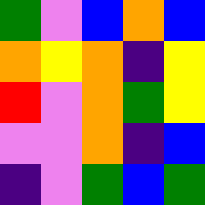[["green", "violet", "blue", "orange", "blue"], ["orange", "yellow", "orange", "indigo", "yellow"], ["red", "violet", "orange", "green", "yellow"], ["violet", "violet", "orange", "indigo", "blue"], ["indigo", "violet", "green", "blue", "green"]]